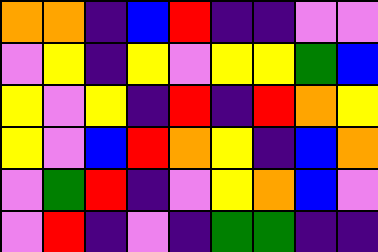[["orange", "orange", "indigo", "blue", "red", "indigo", "indigo", "violet", "violet"], ["violet", "yellow", "indigo", "yellow", "violet", "yellow", "yellow", "green", "blue"], ["yellow", "violet", "yellow", "indigo", "red", "indigo", "red", "orange", "yellow"], ["yellow", "violet", "blue", "red", "orange", "yellow", "indigo", "blue", "orange"], ["violet", "green", "red", "indigo", "violet", "yellow", "orange", "blue", "violet"], ["violet", "red", "indigo", "violet", "indigo", "green", "green", "indigo", "indigo"]]